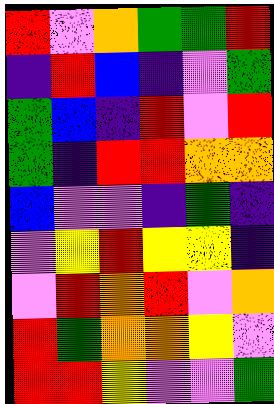[["red", "violet", "orange", "green", "green", "red"], ["indigo", "red", "blue", "indigo", "violet", "green"], ["green", "blue", "indigo", "red", "violet", "red"], ["green", "indigo", "red", "red", "orange", "orange"], ["blue", "violet", "violet", "indigo", "green", "indigo"], ["violet", "yellow", "red", "yellow", "yellow", "indigo"], ["violet", "red", "orange", "red", "violet", "orange"], ["red", "green", "orange", "orange", "yellow", "violet"], ["red", "red", "yellow", "violet", "violet", "green"]]